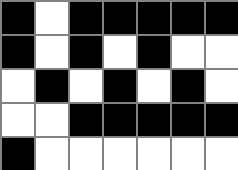[["black", "white", "black", "black", "black", "black", "black"], ["black", "white", "black", "white", "black", "white", "white"], ["white", "black", "white", "black", "white", "black", "white"], ["white", "white", "black", "black", "black", "black", "black"], ["black", "white", "white", "white", "white", "white", "white"]]